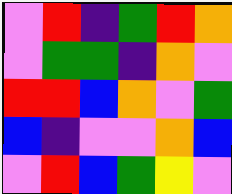[["violet", "red", "indigo", "green", "red", "orange"], ["violet", "green", "green", "indigo", "orange", "violet"], ["red", "red", "blue", "orange", "violet", "green"], ["blue", "indigo", "violet", "violet", "orange", "blue"], ["violet", "red", "blue", "green", "yellow", "violet"]]